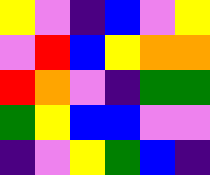[["yellow", "violet", "indigo", "blue", "violet", "yellow"], ["violet", "red", "blue", "yellow", "orange", "orange"], ["red", "orange", "violet", "indigo", "green", "green"], ["green", "yellow", "blue", "blue", "violet", "violet"], ["indigo", "violet", "yellow", "green", "blue", "indigo"]]